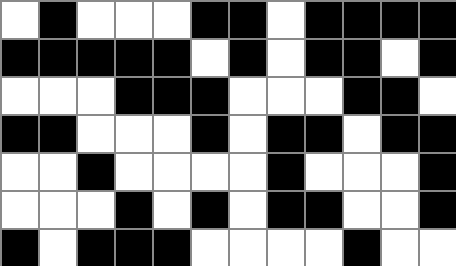[["white", "black", "white", "white", "white", "black", "black", "white", "black", "black", "black", "black"], ["black", "black", "black", "black", "black", "white", "black", "white", "black", "black", "white", "black"], ["white", "white", "white", "black", "black", "black", "white", "white", "white", "black", "black", "white"], ["black", "black", "white", "white", "white", "black", "white", "black", "black", "white", "black", "black"], ["white", "white", "black", "white", "white", "white", "white", "black", "white", "white", "white", "black"], ["white", "white", "white", "black", "white", "black", "white", "black", "black", "white", "white", "black"], ["black", "white", "black", "black", "black", "white", "white", "white", "white", "black", "white", "white"]]